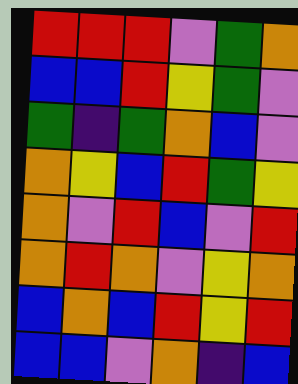[["red", "red", "red", "violet", "green", "orange"], ["blue", "blue", "red", "yellow", "green", "violet"], ["green", "indigo", "green", "orange", "blue", "violet"], ["orange", "yellow", "blue", "red", "green", "yellow"], ["orange", "violet", "red", "blue", "violet", "red"], ["orange", "red", "orange", "violet", "yellow", "orange"], ["blue", "orange", "blue", "red", "yellow", "red"], ["blue", "blue", "violet", "orange", "indigo", "blue"]]